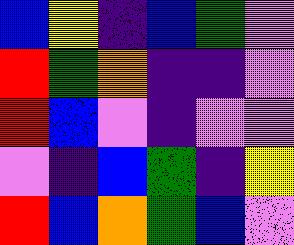[["blue", "yellow", "indigo", "blue", "green", "violet"], ["red", "green", "orange", "indigo", "indigo", "violet"], ["red", "blue", "violet", "indigo", "violet", "violet"], ["violet", "indigo", "blue", "green", "indigo", "yellow"], ["red", "blue", "orange", "green", "blue", "violet"]]